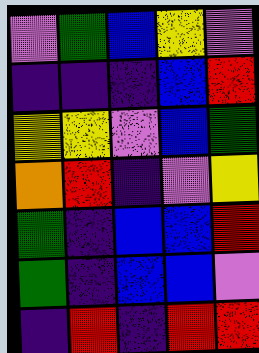[["violet", "green", "blue", "yellow", "violet"], ["indigo", "indigo", "indigo", "blue", "red"], ["yellow", "yellow", "violet", "blue", "green"], ["orange", "red", "indigo", "violet", "yellow"], ["green", "indigo", "blue", "blue", "red"], ["green", "indigo", "blue", "blue", "violet"], ["indigo", "red", "indigo", "red", "red"]]